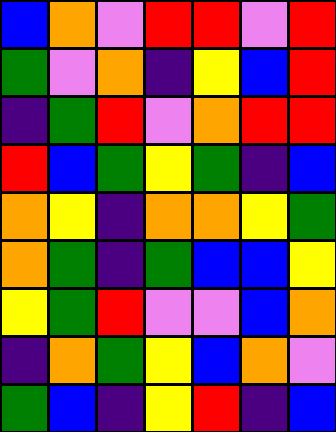[["blue", "orange", "violet", "red", "red", "violet", "red"], ["green", "violet", "orange", "indigo", "yellow", "blue", "red"], ["indigo", "green", "red", "violet", "orange", "red", "red"], ["red", "blue", "green", "yellow", "green", "indigo", "blue"], ["orange", "yellow", "indigo", "orange", "orange", "yellow", "green"], ["orange", "green", "indigo", "green", "blue", "blue", "yellow"], ["yellow", "green", "red", "violet", "violet", "blue", "orange"], ["indigo", "orange", "green", "yellow", "blue", "orange", "violet"], ["green", "blue", "indigo", "yellow", "red", "indigo", "blue"]]